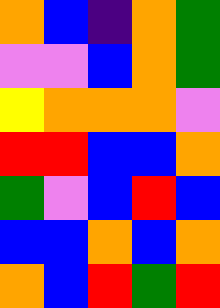[["orange", "blue", "indigo", "orange", "green"], ["violet", "violet", "blue", "orange", "green"], ["yellow", "orange", "orange", "orange", "violet"], ["red", "red", "blue", "blue", "orange"], ["green", "violet", "blue", "red", "blue"], ["blue", "blue", "orange", "blue", "orange"], ["orange", "blue", "red", "green", "red"]]